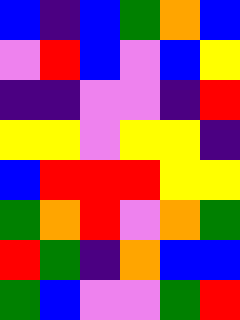[["blue", "indigo", "blue", "green", "orange", "blue"], ["violet", "red", "blue", "violet", "blue", "yellow"], ["indigo", "indigo", "violet", "violet", "indigo", "red"], ["yellow", "yellow", "violet", "yellow", "yellow", "indigo"], ["blue", "red", "red", "red", "yellow", "yellow"], ["green", "orange", "red", "violet", "orange", "green"], ["red", "green", "indigo", "orange", "blue", "blue"], ["green", "blue", "violet", "violet", "green", "red"]]